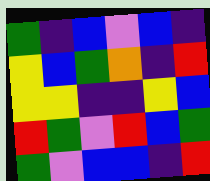[["green", "indigo", "blue", "violet", "blue", "indigo"], ["yellow", "blue", "green", "orange", "indigo", "red"], ["yellow", "yellow", "indigo", "indigo", "yellow", "blue"], ["red", "green", "violet", "red", "blue", "green"], ["green", "violet", "blue", "blue", "indigo", "red"]]